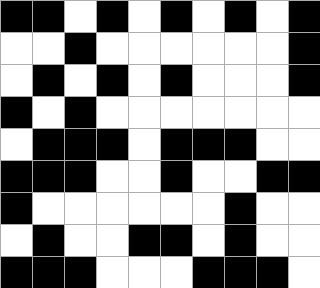[["black", "black", "white", "black", "white", "black", "white", "black", "white", "black"], ["white", "white", "black", "white", "white", "white", "white", "white", "white", "black"], ["white", "black", "white", "black", "white", "black", "white", "white", "white", "black"], ["black", "white", "black", "white", "white", "white", "white", "white", "white", "white"], ["white", "black", "black", "black", "white", "black", "black", "black", "white", "white"], ["black", "black", "black", "white", "white", "black", "white", "white", "black", "black"], ["black", "white", "white", "white", "white", "white", "white", "black", "white", "white"], ["white", "black", "white", "white", "black", "black", "white", "black", "white", "white"], ["black", "black", "black", "white", "white", "white", "black", "black", "black", "white"]]